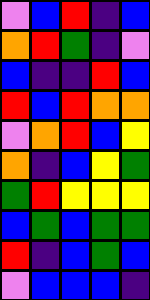[["violet", "blue", "red", "indigo", "blue"], ["orange", "red", "green", "indigo", "violet"], ["blue", "indigo", "indigo", "red", "blue"], ["red", "blue", "red", "orange", "orange"], ["violet", "orange", "red", "blue", "yellow"], ["orange", "indigo", "blue", "yellow", "green"], ["green", "red", "yellow", "yellow", "yellow"], ["blue", "green", "blue", "green", "green"], ["red", "indigo", "blue", "green", "blue"], ["violet", "blue", "blue", "blue", "indigo"]]